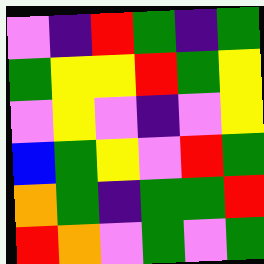[["violet", "indigo", "red", "green", "indigo", "green"], ["green", "yellow", "yellow", "red", "green", "yellow"], ["violet", "yellow", "violet", "indigo", "violet", "yellow"], ["blue", "green", "yellow", "violet", "red", "green"], ["orange", "green", "indigo", "green", "green", "red"], ["red", "orange", "violet", "green", "violet", "green"]]